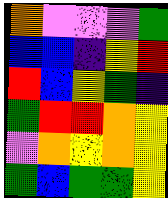[["orange", "violet", "violet", "violet", "green"], ["blue", "blue", "indigo", "yellow", "red"], ["red", "blue", "yellow", "green", "indigo"], ["green", "red", "red", "orange", "yellow"], ["violet", "orange", "yellow", "orange", "yellow"], ["green", "blue", "green", "green", "yellow"]]